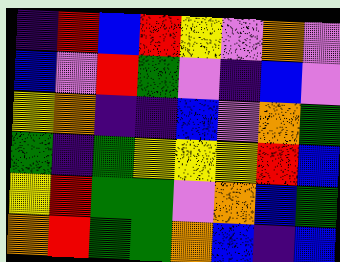[["indigo", "red", "blue", "red", "yellow", "violet", "orange", "violet"], ["blue", "violet", "red", "green", "violet", "indigo", "blue", "violet"], ["yellow", "orange", "indigo", "indigo", "blue", "violet", "orange", "green"], ["green", "indigo", "green", "yellow", "yellow", "yellow", "red", "blue"], ["yellow", "red", "green", "green", "violet", "orange", "blue", "green"], ["orange", "red", "green", "green", "orange", "blue", "indigo", "blue"]]